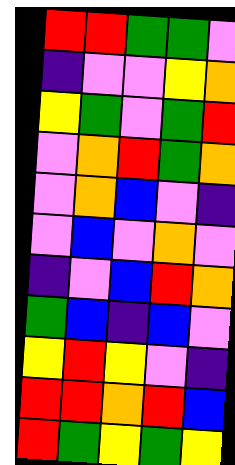[["red", "red", "green", "green", "violet"], ["indigo", "violet", "violet", "yellow", "orange"], ["yellow", "green", "violet", "green", "red"], ["violet", "orange", "red", "green", "orange"], ["violet", "orange", "blue", "violet", "indigo"], ["violet", "blue", "violet", "orange", "violet"], ["indigo", "violet", "blue", "red", "orange"], ["green", "blue", "indigo", "blue", "violet"], ["yellow", "red", "yellow", "violet", "indigo"], ["red", "red", "orange", "red", "blue"], ["red", "green", "yellow", "green", "yellow"]]